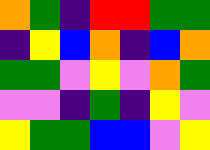[["orange", "green", "indigo", "red", "red", "green", "green"], ["indigo", "yellow", "blue", "orange", "indigo", "blue", "orange"], ["green", "green", "violet", "yellow", "violet", "orange", "green"], ["violet", "violet", "indigo", "green", "indigo", "yellow", "violet"], ["yellow", "green", "green", "blue", "blue", "violet", "yellow"]]